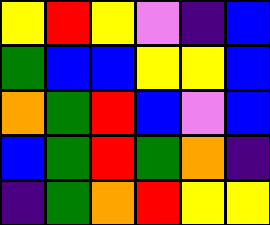[["yellow", "red", "yellow", "violet", "indigo", "blue"], ["green", "blue", "blue", "yellow", "yellow", "blue"], ["orange", "green", "red", "blue", "violet", "blue"], ["blue", "green", "red", "green", "orange", "indigo"], ["indigo", "green", "orange", "red", "yellow", "yellow"]]